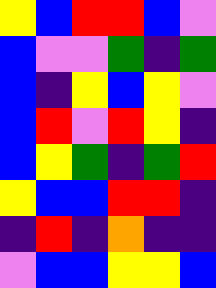[["yellow", "blue", "red", "red", "blue", "violet"], ["blue", "violet", "violet", "green", "indigo", "green"], ["blue", "indigo", "yellow", "blue", "yellow", "violet"], ["blue", "red", "violet", "red", "yellow", "indigo"], ["blue", "yellow", "green", "indigo", "green", "red"], ["yellow", "blue", "blue", "red", "red", "indigo"], ["indigo", "red", "indigo", "orange", "indigo", "indigo"], ["violet", "blue", "blue", "yellow", "yellow", "blue"]]